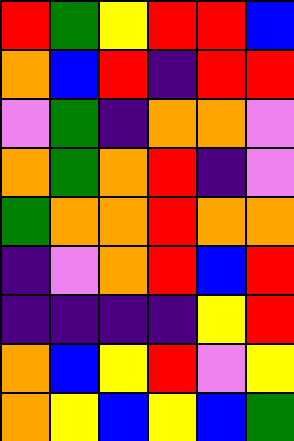[["red", "green", "yellow", "red", "red", "blue"], ["orange", "blue", "red", "indigo", "red", "red"], ["violet", "green", "indigo", "orange", "orange", "violet"], ["orange", "green", "orange", "red", "indigo", "violet"], ["green", "orange", "orange", "red", "orange", "orange"], ["indigo", "violet", "orange", "red", "blue", "red"], ["indigo", "indigo", "indigo", "indigo", "yellow", "red"], ["orange", "blue", "yellow", "red", "violet", "yellow"], ["orange", "yellow", "blue", "yellow", "blue", "green"]]